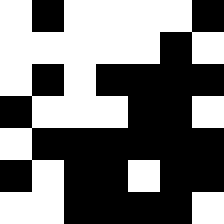[["white", "black", "white", "white", "white", "white", "black"], ["white", "white", "white", "white", "white", "black", "white"], ["white", "black", "white", "black", "black", "black", "black"], ["black", "white", "white", "white", "black", "black", "white"], ["white", "black", "black", "black", "black", "black", "black"], ["black", "white", "black", "black", "white", "black", "black"], ["white", "white", "black", "black", "black", "black", "white"]]